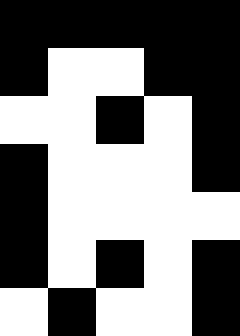[["black", "black", "black", "black", "black"], ["black", "white", "white", "black", "black"], ["white", "white", "black", "white", "black"], ["black", "white", "white", "white", "black"], ["black", "white", "white", "white", "white"], ["black", "white", "black", "white", "black"], ["white", "black", "white", "white", "black"]]